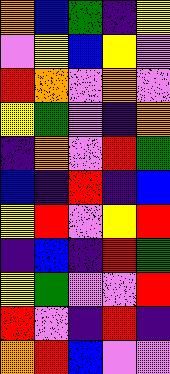[["orange", "blue", "green", "indigo", "yellow"], ["violet", "yellow", "blue", "yellow", "violet"], ["red", "orange", "violet", "orange", "violet"], ["yellow", "green", "violet", "indigo", "orange"], ["indigo", "orange", "violet", "red", "green"], ["blue", "indigo", "red", "indigo", "blue"], ["yellow", "red", "violet", "yellow", "red"], ["indigo", "blue", "indigo", "red", "green"], ["yellow", "green", "violet", "violet", "red"], ["red", "violet", "indigo", "red", "indigo"], ["orange", "red", "blue", "violet", "violet"]]